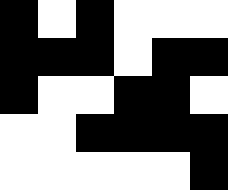[["black", "white", "black", "white", "white", "white"], ["black", "black", "black", "white", "black", "black"], ["black", "white", "white", "black", "black", "white"], ["white", "white", "black", "black", "black", "black"], ["white", "white", "white", "white", "white", "black"]]